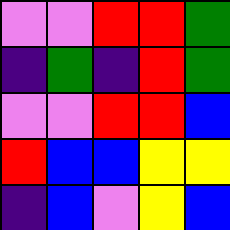[["violet", "violet", "red", "red", "green"], ["indigo", "green", "indigo", "red", "green"], ["violet", "violet", "red", "red", "blue"], ["red", "blue", "blue", "yellow", "yellow"], ["indigo", "blue", "violet", "yellow", "blue"]]